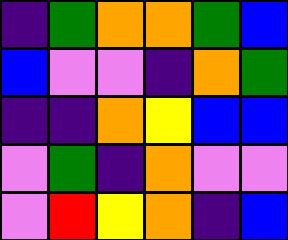[["indigo", "green", "orange", "orange", "green", "blue"], ["blue", "violet", "violet", "indigo", "orange", "green"], ["indigo", "indigo", "orange", "yellow", "blue", "blue"], ["violet", "green", "indigo", "orange", "violet", "violet"], ["violet", "red", "yellow", "orange", "indigo", "blue"]]